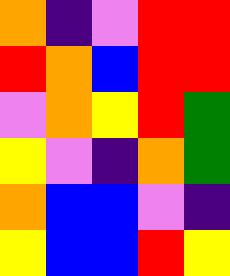[["orange", "indigo", "violet", "red", "red"], ["red", "orange", "blue", "red", "red"], ["violet", "orange", "yellow", "red", "green"], ["yellow", "violet", "indigo", "orange", "green"], ["orange", "blue", "blue", "violet", "indigo"], ["yellow", "blue", "blue", "red", "yellow"]]